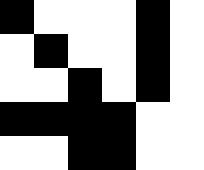[["black", "white", "white", "white", "black", "white"], ["white", "black", "white", "white", "black", "white"], ["white", "white", "black", "white", "black", "white"], ["black", "black", "black", "black", "white", "white"], ["white", "white", "black", "black", "white", "white"]]